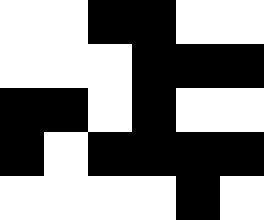[["white", "white", "black", "black", "white", "white"], ["white", "white", "white", "black", "black", "black"], ["black", "black", "white", "black", "white", "white"], ["black", "white", "black", "black", "black", "black"], ["white", "white", "white", "white", "black", "white"]]